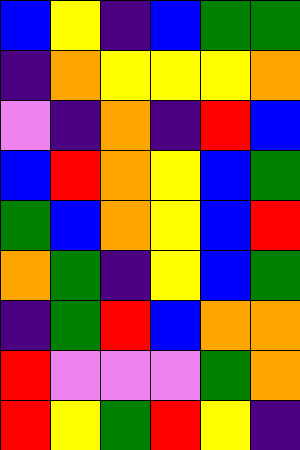[["blue", "yellow", "indigo", "blue", "green", "green"], ["indigo", "orange", "yellow", "yellow", "yellow", "orange"], ["violet", "indigo", "orange", "indigo", "red", "blue"], ["blue", "red", "orange", "yellow", "blue", "green"], ["green", "blue", "orange", "yellow", "blue", "red"], ["orange", "green", "indigo", "yellow", "blue", "green"], ["indigo", "green", "red", "blue", "orange", "orange"], ["red", "violet", "violet", "violet", "green", "orange"], ["red", "yellow", "green", "red", "yellow", "indigo"]]